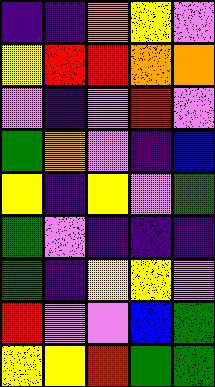[["indigo", "indigo", "orange", "yellow", "violet"], ["yellow", "red", "red", "orange", "orange"], ["violet", "indigo", "violet", "red", "violet"], ["green", "orange", "violet", "indigo", "blue"], ["yellow", "indigo", "yellow", "violet", "green"], ["green", "violet", "indigo", "indigo", "indigo"], ["green", "indigo", "yellow", "yellow", "violet"], ["red", "violet", "violet", "blue", "green"], ["yellow", "yellow", "red", "green", "green"]]